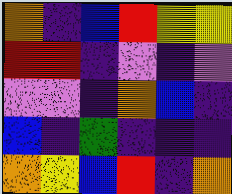[["orange", "indigo", "blue", "red", "yellow", "yellow"], ["red", "red", "indigo", "violet", "indigo", "violet"], ["violet", "violet", "indigo", "orange", "blue", "indigo"], ["blue", "indigo", "green", "indigo", "indigo", "indigo"], ["orange", "yellow", "blue", "red", "indigo", "orange"]]